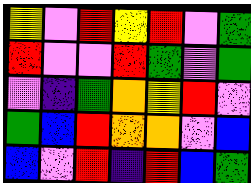[["yellow", "violet", "red", "yellow", "red", "violet", "green"], ["red", "violet", "violet", "red", "green", "violet", "green"], ["violet", "indigo", "green", "orange", "yellow", "red", "violet"], ["green", "blue", "red", "orange", "orange", "violet", "blue"], ["blue", "violet", "red", "indigo", "red", "blue", "green"]]